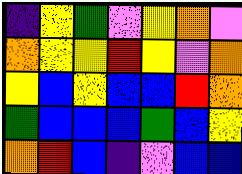[["indigo", "yellow", "green", "violet", "yellow", "orange", "violet"], ["orange", "yellow", "yellow", "red", "yellow", "violet", "orange"], ["yellow", "blue", "yellow", "blue", "blue", "red", "orange"], ["green", "blue", "blue", "blue", "green", "blue", "yellow"], ["orange", "red", "blue", "indigo", "violet", "blue", "blue"]]